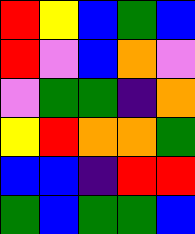[["red", "yellow", "blue", "green", "blue"], ["red", "violet", "blue", "orange", "violet"], ["violet", "green", "green", "indigo", "orange"], ["yellow", "red", "orange", "orange", "green"], ["blue", "blue", "indigo", "red", "red"], ["green", "blue", "green", "green", "blue"]]